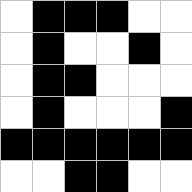[["white", "black", "black", "black", "white", "white"], ["white", "black", "white", "white", "black", "white"], ["white", "black", "black", "white", "white", "white"], ["white", "black", "white", "white", "white", "black"], ["black", "black", "black", "black", "black", "black"], ["white", "white", "black", "black", "white", "white"]]